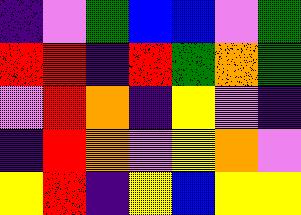[["indigo", "violet", "green", "blue", "blue", "violet", "green"], ["red", "red", "indigo", "red", "green", "orange", "green"], ["violet", "red", "orange", "indigo", "yellow", "violet", "indigo"], ["indigo", "red", "orange", "violet", "yellow", "orange", "violet"], ["yellow", "red", "indigo", "yellow", "blue", "yellow", "yellow"]]